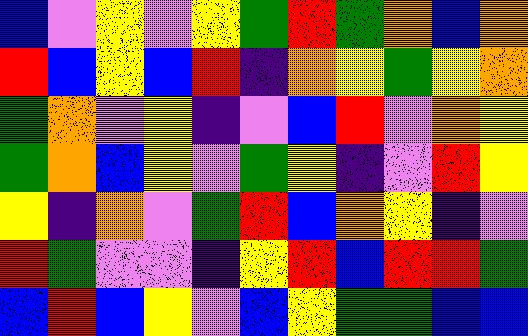[["blue", "violet", "yellow", "violet", "yellow", "green", "red", "green", "orange", "blue", "orange"], ["red", "blue", "yellow", "blue", "red", "indigo", "orange", "yellow", "green", "yellow", "orange"], ["green", "orange", "violet", "yellow", "indigo", "violet", "blue", "red", "violet", "orange", "yellow"], ["green", "orange", "blue", "yellow", "violet", "green", "yellow", "indigo", "violet", "red", "yellow"], ["yellow", "indigo", "orange", "violet", "green", "red", "blue", "orange", "yellow", "indigo", "violet"], ["red", "green", "violet", "violet", "indigo", "yellow", "red", "blue", "red", "red", "green"], ["blue", "red", "blue", "yellow", "violet", "blue", "yellow", "green", "green", "blue", "blue"]]